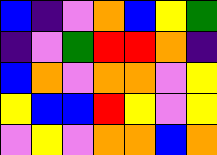[["blue", "indigo", "violet", "orange", "blue", "yellow", "green"], ["indigo", "violet", "green", "red", "red", "orange", "indigo"], ["blue", "orange", "violet", "orange", "orange", "violet", "yellow"], ["yellow", "blue", "blue", "red", "yellow", "violet", "yellow"], ["violet", "yellow", "violet", "orange", "orange", "blue", "orange"]]